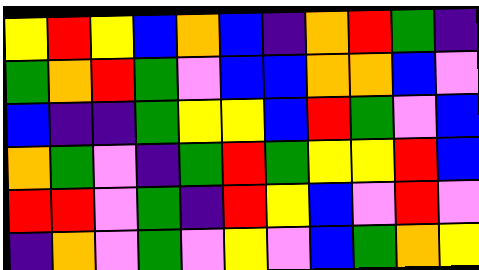[["yellow", "red", "yellow", "blue", "orange", "blue", "indigo", "orange", "red", "green", "indigo"], ["green", "orange", "red", "green", "violet", "blue", "blue", "orange", "orange", "blue", "violet"], ["blue", "indigo", "indigo", "green", "yellow", "yellow", "blue", "red", "green", "violet", "blue"], ["orange", "green", "violet", "indigo", "green", "red", "green", "yellow", "yellow", "red", "blue"], ["red", "red", "violet", "green", "indigo", "red", "yellow", "blue", "violet", "red", "violet"], ["indigo", "orange", "violet", "green", "violet", "yellow", "violet", "blue", "green", "orange", "yellow"]]